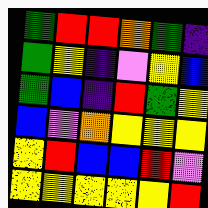[["green", "red", "red", "orange", "green", "indigo"], ["green", "yellow", "indigo", "violet", "yellow", "blue"], ["green", "blue", "indigo", "red", "green", "yellow"], ["blue", "violet", "orange", "yellow", "yellow", "yellow"], ["yellow", "red", "blue", "blue", "red", "violet"], ["yellow", "yellow", "yellow", "yellow", "yellow", "red"]]